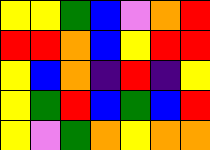[["yellow", "yellow", "green", "blue", "violet", "orange", "red"], ["red", "red", "orange", "blue", "yellow", "red", "red"], ["yellow", "blue", "orange", "indigo", "red", "indigo", "yellow"], ["yellow", "green", "red", "blue", "green", "blue", "red"], ["yellow", "violet", "green", "orange", "yellow", "orange", "orange"]]